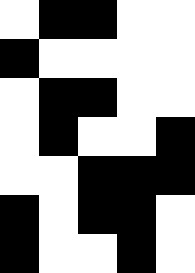[["white", "black", "black", "white", "white"], ["black", "white", "white", "white", "white"], ["white", "black", "black", "white", "white"], ["white", "black", "white", "white", "black"], ["white", "white", "black", "black", "black"], ["black", "white", "black", "black", "white"], ["black", "white", "white", "black", "white"]]